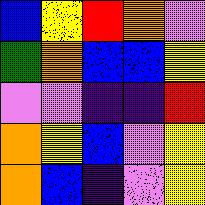[["blue", "yellow", "red", "orange", "violet"], ["green", "orange", "blue", "blue", "yellow"], ["violet", "violet", "indigo", "indigo", "red"], ["orange", "yellow", "blue", "violet", "yellow"], ["orange", "blue", "indigo", "violet", "yellow"]]